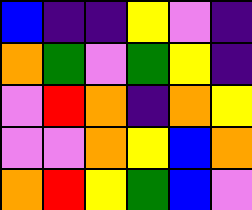[["blue", "indigo", "indigo", "yellow", "violet", "indigo"], ["orange", "green", "violet", "green", "yellow", "indigo"], ["violet", "red", "orange", "indigo", "orange", "yellow"], ["violet", "violet", "orange", "yellow", "blue", "orange"], ["orange", "red", "yellow", "green", "blue", "violet"]]